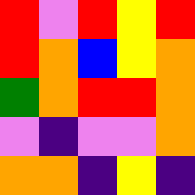[["red", "violet", "red", "yellow", "red"], ["red", "orange", "blue", "yellow", "orange"], ["green", "orange", "red", "red", "orange"], ["violet", "indigo", "violet", "violet", "orange"], ["orange", "orange", "indigo", "yellow", "indigo"]]